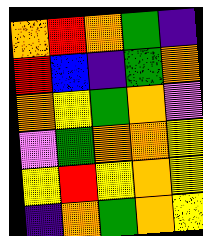[["orange", "red", "orange", "green", "indigo"], ["red", "blue", "indigo", "green", "orange"], ["orange", "yellow", "green", "orange", "violet"], ["violet", "green", "orange", "orange", "yellow"], ["yellow", "red", "yellow", "orange", "yellow"], ["indigo", "orange", "green", "orange", "yellow"]]